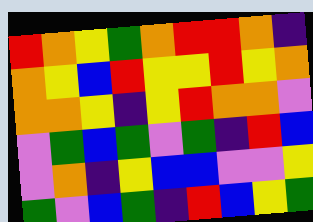[["red", "orange", "yellow", "green", "orange", "red", "red", "orange", "indigo"], ["orange", "yellow", "blue", "red", "yellow", "yellow", "red", "yellow", "orange"], ["orange", "orange", "yellow", "indigo", "yellow", "red", "orange", "orange", "violet"], ["violet", "green", "blue", "green", "violet", "green", "indigo", "red", "blue"], ["violet", "orange", "indigo", "yellow", "blue", "blue", "violet", "violet", "yellow"], ["green", "violet", "blue", "green", "indigo", "red", "blue", "yellow", "green"]]